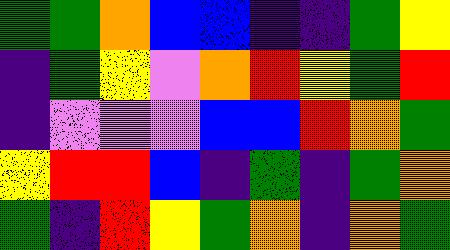[["green", "green", "orange", "blue", "blue", "indigo", "indigo", "green", "yellow"], ["indigo", "green", "yellow", "violet", "orange", "red", "yellow", "green", "red"], ["indigo", "violet", "violet", "violet", "blue", "blue", "red", "orange", "green"], ["yellow", "red", "red", "blue", "indigo", "green", "indigo", "green", "orange"], ["green", "indigo", "red", "yellow", "green", "orange", "indigo", "orange", "green"]]